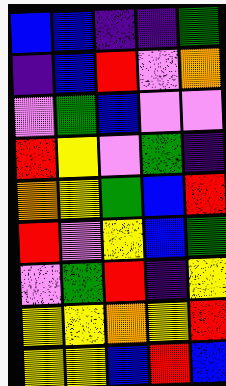[["blue", "blue", "indigo", "indigo", "green"], ["indigo", "blue", "red", "violet", "orange"], ["violet", "green", "blue", "violet", "violet"], ["red", "yellow", "violet", "green", "indigo"], ["orange", "yellow", "green", "blue", "red"], ["red", "violet", "yellow", "blue", "green"], ["violet", "green", "red", "indigo", "yellow"], ["yellow", "yellow", "orange", "yellow", "red"], ["yellow", "yellow", "blue", "red", "blue"]]